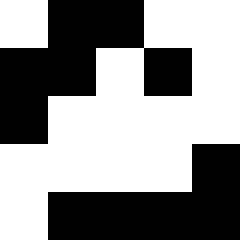[["white", "black", "black", "white", "white"], ["black", "black", "white", "black", "white"], ["black", "white", "white", "white", "white"], ["white", "white", "white", "white", "black"], ["white", "black", "black", "black", "black"]]